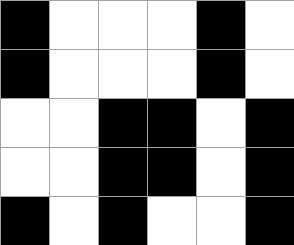[["black", "white", "white", "white", "black", "white"], ["black", "white", "white", "white", "black", "white"], ["white", "white", "black", "black", "white", "black"], ["white", "white", "black", "black", "white", "black"], ["black", "white", "black", "white", "white", "black"]]